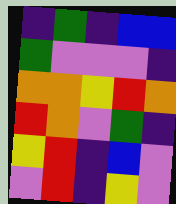[["indigo", "green", "indigo", "blue", "blue"], ["green", "violet", "violet", "violet", "indigo"], ["orange", "orange", "yellow", "red", "orange"], ["red", "orange", "violet", "green", "indigo"], ["yellow", "red", "indigo", "blue", "violet"], ["violet", "red", "indigo", "yellow", "violet"]]